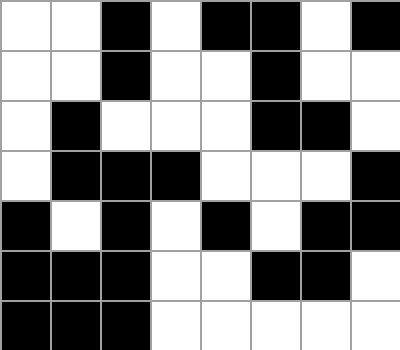[["white", "white", "black", "white", "black", "black", "white", "black"], ["white", "white", "black", "white", "white", "black", "white", "white"], ["white", "black", "white", "white", "white", "black", "black", "white"], ["white", "black", "black", "black", "white", "white", "white", "black"], ["black", "white", "black", "white", "black", "white", "black", "black"], ["black", "black", "black", "white", "white", "black", "black", "white"], ["black", "black", "black", "white", "white", "white", "white", "white"]]